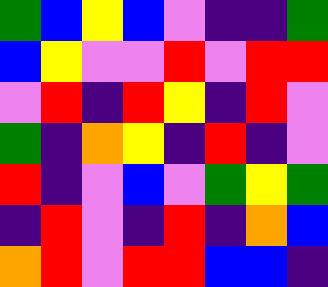[["green", "blue", "yellow", "blue", "violet", "indigo", "indigo", "green"], ["blue", "yellow", "violet", "violet", "red", "violet", "red", "red"], ["violet", "red", "indigo", "red", "yellow", "indigo", "red", "violet"], ["green", "indigo", "orange", "yellow", "indigo", "red", "indigo", "violet"], ["red", "indigo", "violet", "blue", "violet", "green", "yellow", "green"], ["indigo", "red", "violet", "indigo", "red", "indigo", "orange", "blue"], ["orange", "red", "violet", "red", "red", "blue", "blue", "indigo"]]